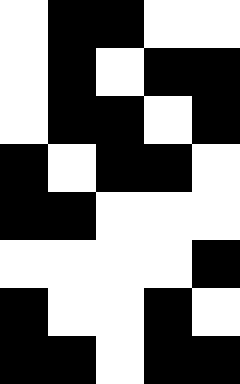[["white", "black", "black", "white", "white"], ["white", "black", "white", "black", "black"], ["white", "black", "black", "white", "black"], ["black", "white", "black", "black", "white"], ["black", "black", "white", "white", "white"], ["white", "white", "white", "white", "black"], ["black", "white", "white", "black", "white"], ["black", "black", "white", "black", "black"]]